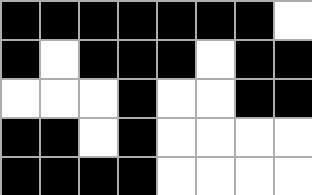[["black", "black", "black", "black", "black", "black", "black", "white"], ["black", "white", "black", "black", "black", "white", "black", "black"], ["white", "white", "white", "black", "white", "white", "black", "black"], ["black", "black", "white", "black", "white", "white", "white", "white"], ["black", "black", "black", "black", "white", "white", "white", "white"]]